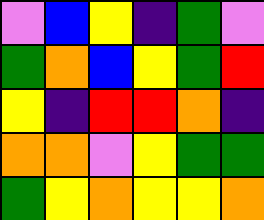[["violet", "blue", "yellow", "indigo", "green", "violet"], ["green", "orange", "blue", "yellow", "green", "red"], ["yellow", "indigo", "red", "red", "orange", "indigo"], ["orange", "orange", "violet", "yellow", "green", "green"], ["green", "yellow", "orange", "yellow", "yellow", "orange"]]